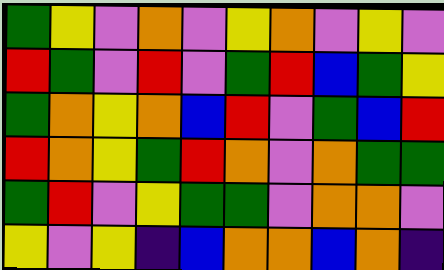[["green", "yellow", "violet", "orange", "violet", "yellow", "orange", "violet", "yellow", "violet"], ["red", "green", "violet", "red", "violet", "green", "red", "blue", "green", "yellow"], ["green", "orange", "yellow", "orange", "blue", "red", "violet", "green", "blue", "red"], ["red", "orange", "yellow", "green", "red", "orange", "violet", "orange", "green", "green"], ["green", "red", "violet", "yellow", "green", "green", "violet", "orange", "orange", "violet"], ["yellow", "violet", "yellow", "indigo", "blue", "orange", "orange", "blue", "orange", "indigo"]]